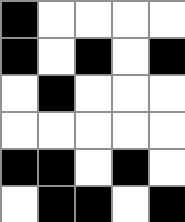[["black", "white", "white", "white", "white"], ["black", "white", "black", "white", "black"], ["white", "black", "white", "white", "white"], ["white", "white", "white", "white", "white"], ["black", "black", "white", "black", "white"], ["white", "black", "black", "white", "black"]]